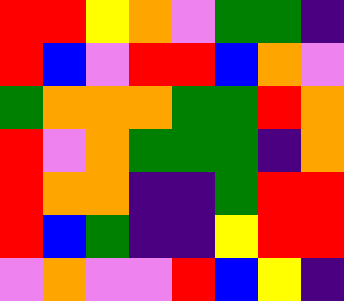[["red", "red", "yellow", "orange", "violet", "green", "green", "indigo"], ["red", "blue", "violet", "red", "red", "blue", "orange", "violet"], ["green", "orange", "orange", "orange", "green", "green", "red", "orange"], ["red", "violet", "orange", "green", "green", "green", "indigo", "orange"], ["red", "orange", "orange", "indigo", "indigo", "green", "red", "red"], ["red", "blue", "green", "indigo", "indigo", "yellow", "red", "red"], ["violet", "orange", "violet", "violet", "red", "blue", "yellow", "indigo"]]